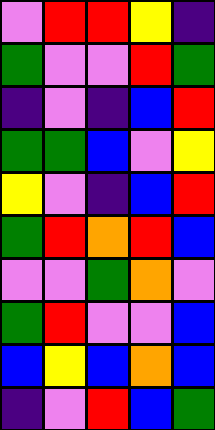[["violet", "red", "red", "yellow", "indigo"], ["green", "violet", "violet", "red", "green"], ["indigo", "violet", "indigo", "blue", "red"], ["green", "green", "blue", "violet", "yellow"], ["yellow", "violet", "indigo", "blue", "red"], ["green", "red", "orange", "red", "blue"], ["violet", "violet", "green", "orange", "violet"], ["green", "red", "violet", "violet", "blue"], ["blue", "yellow", "blue", "orange", "blue"], ["indigo", "violet", "red", "blue", "green"]]